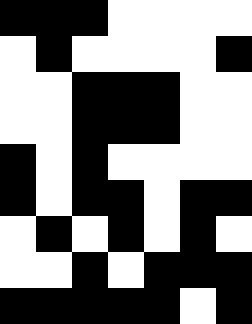[["black", "black", "black", "white", "white", "white", "white"], ["white", "black", "white", "white", "white", "white", "black"], ["white", "white", "black", "black", "black", "white", "white"], ["white", "white", "black", "black", "black", "white", "white"], ["black", "white", "black", "white", "white", "white", "white"], ["black", "white", "black", "black", "white", "black", "black"], ["white", "black", "white", "black", "white", "black", "white"], ["white", "white", "black", "white", "black", "black", "black"], ["black", "black", "black", "black", "black", "white", "black"]]